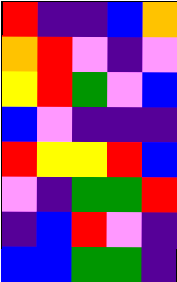[["red", "indigo", "indigo", "blue", "orange"], ["orange", "red", "violet", "indigo", "violet"], ["yellow", "red", "green", "violet", "blue"], ["blue", "violet", "indigo", "indigo", "indigo"], ["red", "yellow", "yellow", "red", "blue"], ["violet", "indigo", "green", "green", "red"], ["indigo", "blue", "red", "violet", "indigo"], ["blue", "blue", "green", "green", "indigo"]]